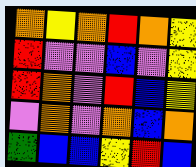[["orange", "yellow", "orange", "red", "orange", "yellow"], ["red", "violet", "violet", "blue", "violet", "yellow"], ["red", "orange", "violet", "red", "blue", "yellow"], ["violet", "orange", "violet", "orange", "blue", "orange"], ["green", "blue", "blue", "yellow", "red", "blue"]]